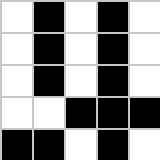[["white", "black", "white", "black", "white"], ["white", "black", "white", "black", "white"], ["white", "black", "white", "black", "white"], ["white", "white", "black", "black", "black"], ["black", "black", "white", "black", "white"]]